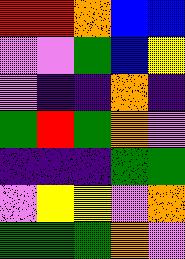[["red", "red", "orange", "blue", "blue"], ["violet", "violet", "green", "blue", "yellow"], ["violet", "indigo", "indigo", "orange", "indigo"], ["green", "red", "green", "orange", "violet"], ["indigo", "indigo", "indigo", "green", "green"], ["violet", "yellow", "yellow", "violet", "orange"], ["green", "green", "green", "orange", "violet"]]